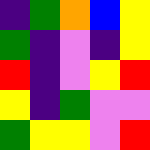[["indigo", "green", "orange", "blue", "yellow"], ["green", "indigo", "violet", "indigo", "yellow"], ["red", "indigo", "violet", "yellow", "red"], ["yellow", "indigo", "green", "violet", "violet"], ["green", "yellow", "yellow", "violet", "red"]]